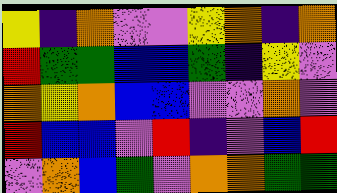[["yellow", "indigo", "orange", "violet", "violet", "yellow", "orange", "indigo", "orange"], ["red", "green", "green", "blue", "blue", "green", "indigo", "yellow", "violet"], ["orange", "yellow", "orange", "blue", "blue", "violet", "violet", "orange", "violet"], ["red", "blue", "blue", "violet", "red", "indigo", "violet", "blue", "red"], ["violet", "orange", "blue", "green", "violet", "orange", "orange", "green", "green"]]